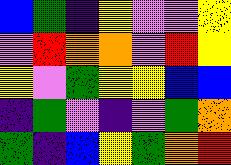[["blue", "green", "indigo", "yellow", "violet", "violet", "yellow"], ["violet", "red", "orange", "orange", "violet", "red", "yellow"], ["yellow", "violet", "green", "yellow", "yellow", "blue", "blue"], ["indigo", "green", "violet", "indigo", "violet", "green", "orange"], ["green", "indigo", "blue", "yellow", "green", "orange", "red"]]